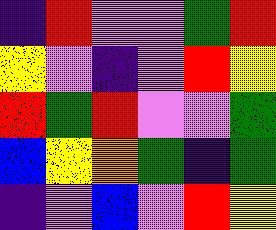[["indigo", "red", "violet", "violet", "green", "red"], ["yellow", "violet", "indigo", "violet", "red", "yellow"], ["red", "green", "red", "violet", "violet", "green"], ["blue", "yellow", "orange", "green", "indigo", "green"], ["indigo", "violet", "blue", "violet", "red", "yellow"]]